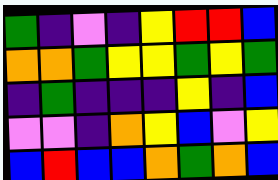[["green", "indigo", "violet", "indigo", "yellow", "red", "red", "blue"], ["orange", "orange", "green", "yellow", "yellow", "green", "yellow", "green"], ["indigo", "green", "indigo", "indigo", "indigo", "yellow", "indigo", "blue"], ["violet", "violet", "indigo", "orange", "yellow", "blue", "violet", "yellow"], ["blue", "red", "blue", "blue", "orange", "green", "orange", "blue"]]